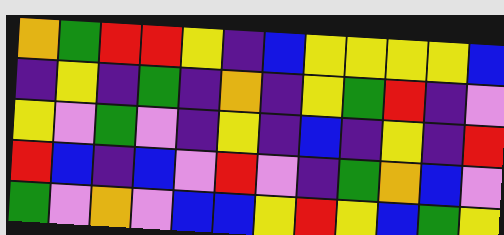[["orange", "green", "red", "red", "yellow", "indigo", "blue", "yellow", "yellow", "yellow", "yellow", "blue"], ["indigo", "yellow", "indigo", "green", "indigo", "orange", "indigo", "yellow", "green", "red", "indigo", "violet"], ["yellow", "violet", "green", "violet", "indigo", "yellow", "indigo", "blue", "indigo", "yellow", "indigo", "red"], ["red", "blue", "indigo", "blue", "violet", "red", "violet", "indigo", "green", "orange", "blue", "violet"], ["green", "violet", "orange", "violet", "blue", "blue", "yellow", "red", "yellow", "blue", "green", "yellow"]]